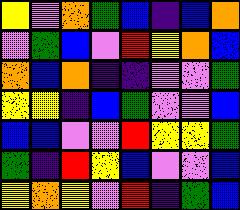[["yellow", "violet", "orange", "green", "blue", "indigo", "blue", "orange"], ["violet", "green", "blue", "violet", "red", "yellow", "orange", "blue"], ["orange", "blue", "orange", "indigo", "indigo", "violet", "violet", "green"], ["yellow", "yellow", "indigo", "blue", "green", "violet", "violet", "blue"], ["blue", "blue", "violet", "violet", "red", "yellow", "yellow", "green"], ["green", "indigo", "red", "yellow", "blue", "violet", "violet", "blue"], ["yellow", "orange", "yellow", "violet", "red", "indigo", "green", "blue"]]